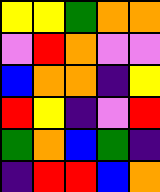[["yellow", "yellow", "green", "orange", "orange"], ["violet", "red", "orange", "violet", "violet"], ["blue", "orange", "orange", "indigo", "yellow"], ["red", "yellow", "indigo", "violet", "red"], ["green", "orange", "blue", "green", "indigo"], ["indigo", "red", "red", "blue", "orange"]]